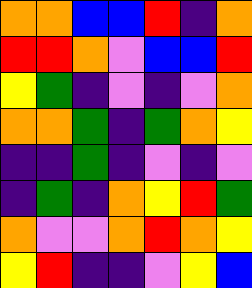[["orange", "orange", "blue", "blue", "red", "indigo", "orange"], ["red", "red", "orange", "violet", "blue", "blue", "red"], ["yellow", "green", "indigo", "violet", "indigo", "violet", "orange"], ["orange", "orange", "green", "indigo", "green", "orange", "yellow"], ["indigo", "indigo", "green", "indigo", "violet", "indigo", "violet"], ["indigo", "green", "indigo", "orange", "yellow", "red", "green"], ["orange", "violet", "violet", "orange", "red", "orange", "yellow"], ["yellow", "red", "indigo", "indigo", "violet", "yellow", "blue"]]